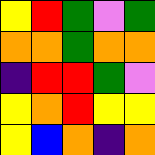[["yellow", "red", "green", "violet", "green"], ["orange", "orange", "green", "orange", "orange"], ["indigo", "red", "red", "green", "violet"], ["yellow", "orange", "red", "yellow", "yellow"], ["yellow", "blue", "orange", "indigo", "orange"]]